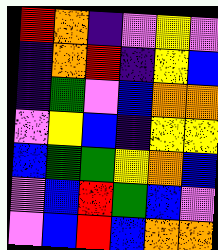[["red", "orange", "indigo", "violet", "yellow", "violet"], ["indigo", "orange", "red", "indigo", "yellow", "blue"], ["indigo", "green", "violet", "blue", "orange", "orange"], ["violet", "yellow", "blue", "indigo", "yellow", "yellow"], ["blue", "green", "green", "yellow", "orange", "blue"], ["violet", "blue", "red", "green", "blue", "violet"], ["violet", "blue", "red", "blue", "orange", "orange"]]